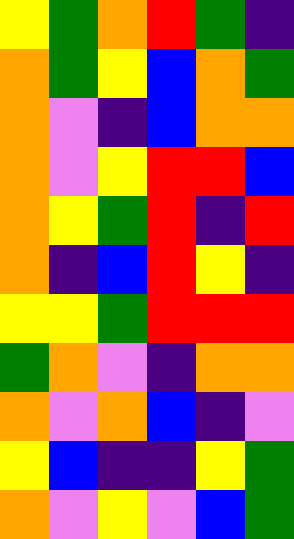[["yellow", "green", "orange", "red", "green", "indigo"], ["orange", "green", "yellow", "blue", "orange", "green"], ["orange", "violet", "indigo", "blue", "orange", "orange"], ["orange", "violet", "yellow", "red", "red", "blue"], ["orange", "yellow", "green", "red", "indigo", "red"], ["orange", "indigo", "blue", "red", "yellow", "indigo"], ["yellow", "yellow", "green", "red", "red", "red"], ["green", "orange", "violet", "indigo", "orange", "orange"], ["orange", "violet", "orange", "blue", "indigo", "violet"], ["yellow", "blue", "indigo", "indigo", "yellow", "green"], ["orange", "violet", "yellow", "violet", "blue", "green"]]